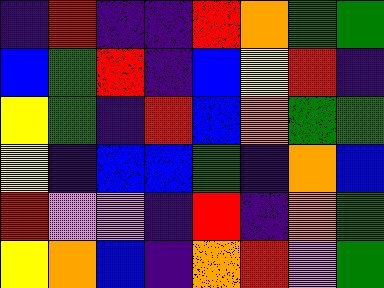[["indigo", "red", "indigo", "indigo", "red", "orange", "green", "green"], ["blue", "green", "red", "indigo", "blue", "yellow", "red", "indigo"], ["yellow", "green", "indigo", "red", "blue", "orange", "green", "green"], ["yellow", "indigo", "blue", "blue", "green", "indigo", "orange", "blue"], ["red", "violet", "violet", "indigo", "red", "indigo", "orange", "green"], ["yellow", "orange", "blue", "indigo", "orange", "red", "violet", "green"]]